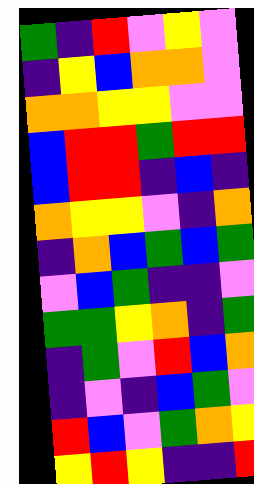[["green", "indigo", "red", "violet", "yellow", "violet"], ["indigo", "yellow", "blue", "orange", "orange", "violet"], ["orange", "orange", "yellow", "yellow", "violet", "violet"], ["blue", "red", "red", "green", "red", "red"], ["blue", "red", "red", "indigo", "blue", "indigo"], ["orange", "yellow", "yellow", "violet", "indigo", "orange"], ["indigo", "orange", "blue", "green", "blue", "green"], ["violet", "blue", "green", "indigo", "indigo", "violet"], ["green", "green", "yellow", "orange", "indigo", "green"], ["indigo", "green", "violet", "red", "blue", "orange"], ["indigo", "violet", "indigo", "blue", "green", "violet"], ["red", "blue", "violet", "green", "orange", "yellow"], ["yellow", "red", "yellow", "indigo", "indigo", "red"]]